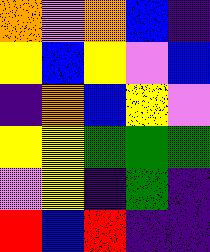[["orange", "violet", "orange", "blue", "indigo"], ["yellow", "blue", "yellow", "violet", "blue"], ["indigo", "orange", "blue", "yellow", "violet"], ["yellow", "yellow", "green", "green", "green"], ["violet", "yellow", "indigo", "green", "indigo"], ["red", "blue", "red", "indigo", "indigo"]]